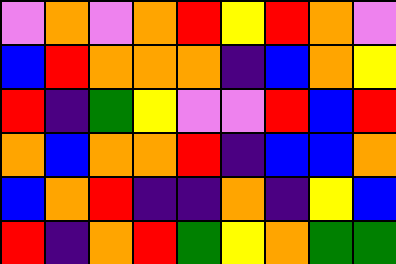[["violet", "orange", "violet", "orange", "red", "yellow", "red", "orange", "violet"], ["blue", "red", "orange", "orange", "orange", "indigo", "blue", "orange", "yellow"], ["red", "indigo", "green", "yellow", "violet", "violet", "red", "blue", "red"], ["orange", "blue", "orange", "orange", "red", "indigo", "blue", "blue", "orange"], ["blue", "orange", "red", "indigo", "indigo", "orange", "indigo", "yellow", "blue"], ["red", "indigo", "orange", "red", "green", "yellow", "orange", "green", "green"]]